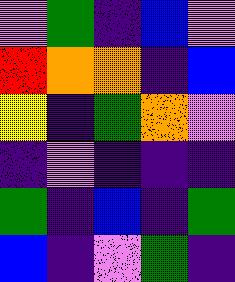[["violet", "green", "indigo", "blue", "violet"], ["red", "orange", "orange", "indigo", "blue"], ["yellow", "indigo", "green", "orange", "violet"], ["indigo", "violet", "indigo", "indigo", "indigo"], ["green", "indigo", "blue", "indigo", "green"], ["blue", "indigo", "violet", "green", "indigo"]]